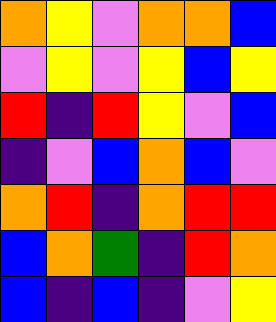[["orange", "yellow", "violet", "orange", "orange", "blue"], ["violet", "yellow", "violet", "yellow", "blue", "yellow"], ["red", "indigo", "red", "yellow", "violet", "blue"], ["indigo", "violet", "blue", "orange", "blue", "violet"], ["orange", "red", "indigo", "orange", "red", "red"], ["blue", "orange", "green", "indigo", "red", "orange"], ["blue", "indigo", "blue", "indigo", "violet", "yellow"]]